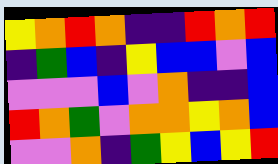[["yellow", "orange", "red", "orange", "indigo", "indigo", "red", "orange", "red"], ["indigo", "green", "blue", "indigo", "yellow", "blue", "blue", "violet", "blue"], ["violet", "violet", "violet", "blue", "violet", "orange", "indigo", "indigo", "blue"], ["red", "orange", "green", "violet", "orange", "orange", "yellow", "orange", "blue"], ["violet", "violet", "orange", "indigo", "green", "yellow", "blue", "yellow", "red"]]